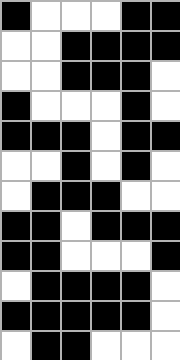[["black", "white", "white", "white", "black", "black"], ["white", "white", "black", "black", "black", "black"], ["white", "white", "black", "black", "black", "white"], ["black", "white", "white", "white", "black", "white"], ["black", "black", "black", "white", "black", "black"], ["white", "white", "black", "white", "black", "white"], ["white", "black", "black", "black", "white", "white"], ["black", "black", "white", "black", "black", "black"], ["black", "black", "white", "white", "white", "black"], ["white", "black", "black", "black", "black", "white"], ["black", "black", "black", "black", "black", "white"], ["white", "black", "black", "white", "white", "white"]]